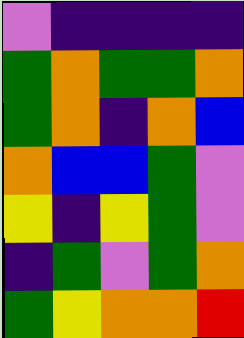[["violet", "indigo", "indigo", "indigo", "indigo"], ["green", "orange", "green", "green", "orange"], ["green", "orange", "indigo", "orange", "blue"], ["orange", "blue", "blue", "green", "violet"], ["yellow", "indigo", "yellow", "green", "violet"], ["indigo", "green", "violet", "green", "orange"], ["green", "yellow", "orange", "orange", "red"]]